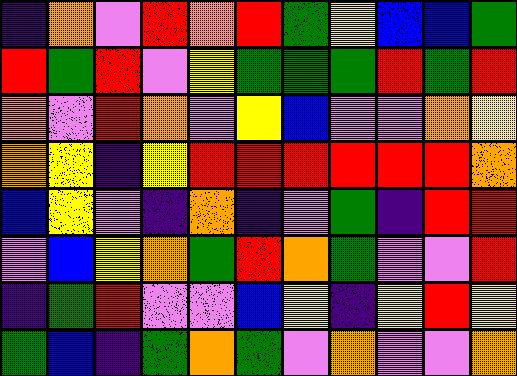[["indigo", "orange", "violet", "red", "orange", "red", "green", "yellow", "blue", "blue", "green"], ["red", "green", "red", "violet", "yellow", "green", "green", "green", "red", "green", "red"], ["orange", "violet", "red", "orange", "violet", "yellow", "blue", "violet", "violet", "orange", "yellow"], ["orange", "yellow", "indigo", "yellow", "red", "red", "red", "red", "red", "red", "orange"], ["blue", "yellow", "violet", "indigo", "orange", "indigo", "violet", "green", "indigo", "red", "red"], ["violet", "blue", "yellow", "orange", "green", "red", "orange", "green", "violet", "violet", "red"], ["indigo", "green", "red", "violet", "violet", "blue", "yellow", "indigo", "yellow", "red", "yellow"], ["green", "blue", "indigo", "green", "orange", "green", "violet", "orange", "violet", "violet", "orange"]]